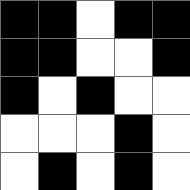[["black", "black", "white", "black", "black"], ["black", "black", "white", "white", "black"], ["black", "white", "black", "white", "white"], ["white", "white", "white", "black", "white"], ["white", "black", "white", "black", "white"]]